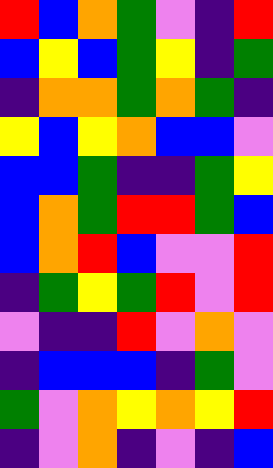[["red", "blue", "orange", "green", "violet", "indigo", "red"], ["blue", "yellow", "blue", "green", "yellow", "indigo", "green"], ["indigo", "orange", "orange", "green", "orange", "green", "indigo"], ["yellow", "blue", "yellow", "orange", "blue", "blue", "violet"], ["blue", "blue", "green", "indigo", "indigo", "green", "yellow"], ["blue", "orange", "green", "red", "red", "green", "blue"], ["blue", "orange", "red", "blue", "violet", "violet", "red"], ["indigo", "green", "yellow", "green", "red", "violet", "red"], ["violet", "indigo", "indigo", "red", "violet", "orange", "violet"], ["indigo", "blue", "blue", "blue", "indigo", "green", "violet"], ["green", "violet", "orange", "yellow", "orange", "yellow", "red"], ["indigo", "violet", "orange", "indigo", "violet", "indigo", "blue"]]